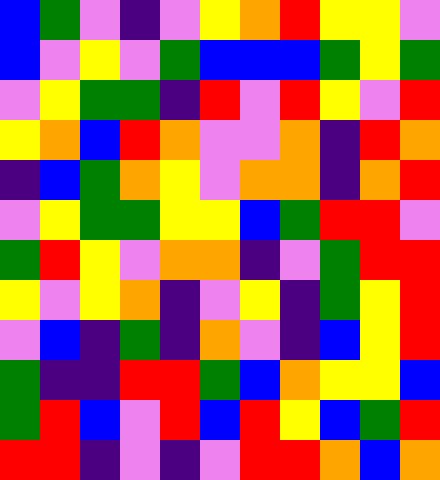[["blue", "green", "violet", "indigo", "violet", "yellow", "orange", "red", "yellow", "yellow", "violet"], ["blue", "violet", "yellow", "violet", "green", "blue", "blue", "blue", "green", "yellow", "green"], ["violet", "yellow", "green", "green", "indigo", "red", "violet", "red", "yellow", "violet", "red"], ["yellow", "orange", "blue", "red", "orange", "violet", "violet", "orange", "indigo", "red", "orange"], ["indigo", "blue", "green", "orange", "yellow", "violet", "orange", "orange", "indigo", "orange", "red"], ["violet", "yellow", "green", "green", "yellow", "yellow", "blue", "green", "red", "red", "violet"], ["green", "red", "yellow", "violet", "orange", "orange", "indigo", "violet", "green", "red", "red"], ["yellow", "violet", "yellow", "orange", "indigo", "violet", "yellow", "indigo", "green", "yellow", "red"], ["violet", "blue", "indigo", "green", "indigo", "orange", "violet", "indigo", "blue", "yellow", "red"], ["green", "indigo", "indigo", "red", "red", "green", "blue", "orange", "yellow", "yellow", "blue"], ["green", "red", "blue", "violet", "red", "blue", "red", "yellow", "blue", "green", "red"], ["red", "red", "indigo", "violet", "indigo", "violet", "red", "red", "orange", "blue", "orange"]]